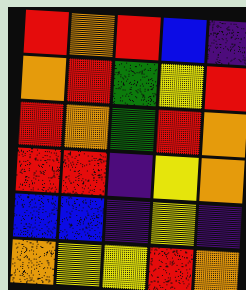[["red", "orange", "red", "blue", "indigo"], ["orange", "red", "green", "yellow", "red"], ["red", "orange", "green", "red", "orange"], ["red", "red", "indigo", "yellow", "orange"], ["blue", "blue", "indigo", "yellow", "indigo"], ["orange", "yellow", "yellow", "red", "orange"]]